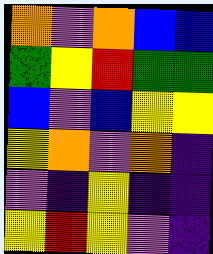[["orange", "violet", "orange", "blue", "blue"], ["green", "yellow", "red", "green", "green"], ["blue", "violet", "blue", "yellow", "yellow"], ["yellow", "orange", "violet", "orange", "indigo"], ["violet", "indigo", "yellow", "indigo", "indigo"], ["yellow", "red", "yellow", "violet", "indigo"]]